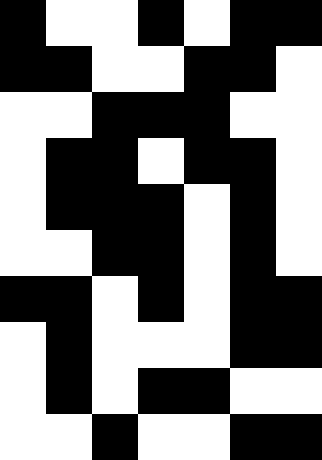[["black", "white", "white", "black", "white", "black", "black"], ["black", "black", "white", "white", "black", "black", "white"], ["white", "white", "black", "black", "black", "white", "white"], ["white", "black", "black", "white", "black", "black", "white"], ["white", "black", "black", "black", "white", "black", "white"], ["white", "white", "black", "black", "white", "black", "white"], ["black", "black", "white", "black", "white", "black", "black"], ["white", "black", "white", "white", "white", "black", "black"], ["white", "black", "white", "black", "black", "white", "white"], ["white", "white", "black", "white", "white", "black", "black"]]